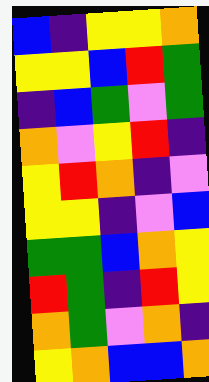[["blue", "indigo", "yellow", "yellow", "orange"], ["yellow", "yellow", "blue", "red", "green"], ["indigo", "blue", "green", "violet", "green"], ["orange", "violet", "yellow", "red", "indigo"], ["yellow", "red", "orange", "indigo", "violet"], ["yellow", "yellow", "indigo", "violet", "blue"], ["green", "green", "blue", "orange", "yellow"], ["red", "green", "indigo", "red", "yellow"], ["orange", "green", "violet", "orange", "indigo"], ["yellow", "orange", "blue", "blue", "orange"]]